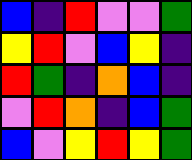[["blue", "indigo", "red", "violet", "violet", "green"], ["yellow", "red", "violet", "blue", "yellow", "indigo"], ["red", "green", "indigo", "orange", "blue", "indigo"], ["violet", "red", "orange", "indigo", "blue", "green"], ["blue", "violet", "yellow", "red", "yellow", "green"]]